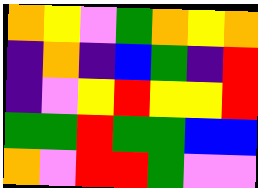[["orange", "yellow", "violet", "green", "orange", "yellow", "orange"], ["indigo", "orange", "indigo", "blue", "green", "indigo", "red"], ["indigo", "violet", "yellow", "red", "yellow", "yellow", "red"], ["green", "green", "red", "green", "green", "blue", "blue"], ["orange", "violet", "red", "red", "green", "violet", "violet"]]